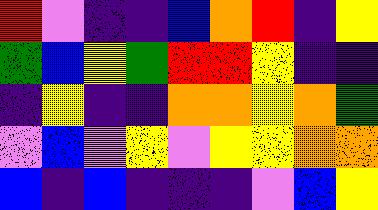[["red", "violet", "indigo", "indigo", "blue", "orange", "red", "indigo", "yellow"], ["green", "blue", "yellow", "green", "red", "red", "yellow", "indigo", "indigo"], ["indigo", "yellow", "indigo", "indigo", "orange", "orange", "yellow", "orange", "green"], ["violet", "blue", "violet", "yellow", "violet", "yellow", "yellow", "orange", "orange"], ["blue", "indigo", "blue", "indigo", "indigo", "indigo", "violet", "blue", "yellow"]]